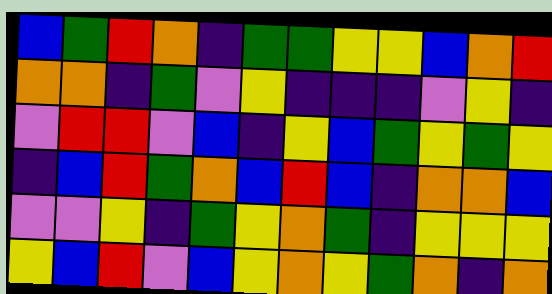[["blue", "green", "red", "orange", "indigo", "green", "green", "yellow", "yellow", "blue", "orange", "red"], ["orange", "orange", "indigo", "green", "violet", "yellow", "indigo", "indigo", "indigo", "violet", "yellow", "indigo"], ["violet", "red", "red", "violet", "blue", "indigo", "yellow", "blue", "green", "yellow", "green", "yellow"], ["indigo", "blue", "red", "green", "orange", "blue", "red", "blue", "indigo", "orange", "orange", "blue"], ["violet", "violet", "yellow", "indigo", "green", "yellow", "orange", "green", "indigo", "yellow", "yellow", "yellow"], ["yellow", "blue", "red", "violet", "blue", "yellow", "orange", "yellow", "green", "orange", "indigo", "orange"]]